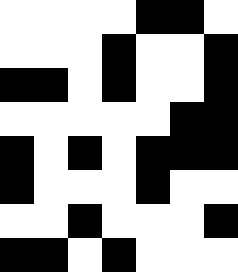[["white", "white", "white", "white", "black", "black", "white"], ["white", "white", "white", "black", "white", "white", "black"], ["black", "black", "white", "black", "white", "white", "black"], ["white", "white", "white", "white", "white", "black", "black"], ["black", "white", "black", "white", "black", "black", "black"], ["black", "white", "white", "white", "black", "white", "white"], ["white", "white", "black", "white", "white", "white", "black"], ["black", "black", "white", "black", "white", "white", "white"]]